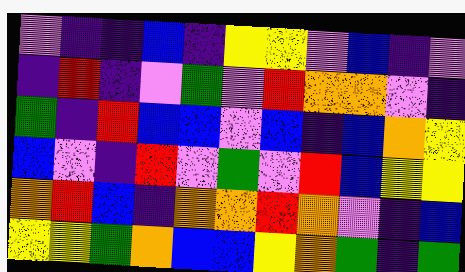[["violet", "indigo", "indigo", "blue", "indigo", "yellow", "yellow", "violet", "blue", "indigo", "violet"], ["indigo", "red", "indigo", "violet", "green", "violet", "red", "orange", "orange", "violet", "indigo"], ["green", "indigo", "red", "blue", "blue", "violet", "blue", "indigo", "blue", "orange", "yellow"], ["blue", "violet", "indigo", "red", "violet", "green", "violet", "red", "blue", "yellow", "yellow"], ["orange", "red", "blue", "indigo", "orange", "orange", "red", "orange", "violet", "indigo", "blue"], ["yellow", "yellow", "green", "orange", "blue", "blue", "yellow", "orange", "green", "indigo", "green"]]